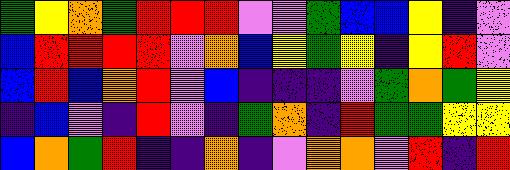[["green", "yellow", "orange", "green", "red", "red", "red", "violet", "violet", "green", "blue", "blue", "yellow", "indigo", "violet"], ["blue", "red", "red", "red", "red", "violet", "orange", "blue", "yellow", "green", "yellow", "indigo", "yellow", "red", "violet"], ["blue", "red", "blue", "orange", "red", "violet", "blue", "indigo", "indigo", "indigo", "violet", "green", "orange", "green", "yellow"], ["indigo", "blue", "violet", "indigo", "red", "violet", "indigo", "green", "orange", "indigo", "red", "green", "green", "yellow", "yellow"], ["blue", "orange", "green", "red", "indigo", "indigo", "orange", "indigo", "violet", "orange", "orange", "violet", "red", "indigo", "red"]]